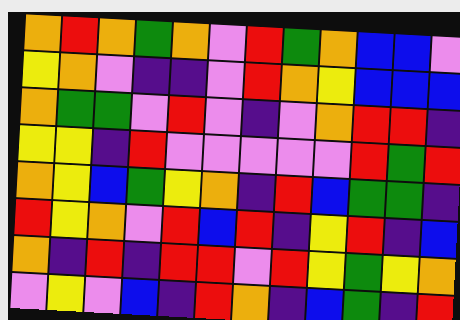[["orange", "red", "orange", "green", "orange", "violet", "red", "green", "orange", "blue", "blue", "violet"], ["yellow", "orange", "violet", "indigo", "indigo", "violet", "red", "orange", "yellow", "blue", "blue", "blue"], ["orange", "green", "green", "violet", "red", "violet", "indigo", "violet", "orange", "red", "red", "indigo"], ["yellow", "yellow", "indigo", "red", "violet", "violet", "violet", "violet", "violet", "red", "green", "red"], ["orange", "yellow", "blue", "green", "yellow", "orange", "indigo", "red", "blue", "green", "green", "indigo"], ["red", "yellow", "orange", "violet", "red", "blue", "red", "indigo", "yellow", "red", "indigo", "blue"], ["orange", "indigo", "red", "indigo", "red", "red", "violet", "red", "yellow", "green", "yellow", "orange"], ["violet", "yellow", "violet", "blue", "indigo", "red", "orange", "indigo", "blue", "green", "indigo", "red"]]